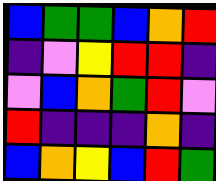[["blue", "green", "green", "blue", "orange", "red"], ["indigo", "violet", "yellow", "red", "red", "indigo"], ["violet", "blue", "orange", "green", "red", "violet"], ["red", "indigo", "indigo", "indigo", "orange", "indigo"], ["blue", "orange", "yellow", "blue", "red", "green"]]